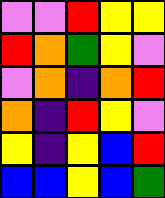[["violet", "violet", "red", "yellow", "yellow"], ["red", "orange", "green", "yellow", "violet"], ["violet", "orange", "indigo", "orange", "red"], ["orange", "indigo", "red", "yellow", "violet"], ["yellow", "indigo", "yellow", "blue", "red"], ["blue", "blue", "yellow", "blue", "green"]]